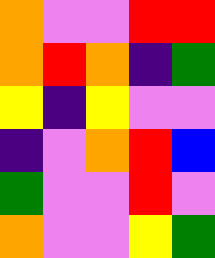[["orange", "violet", "violet", "red", "red"], ["orange", "red", "orange", "indigo", "green"], ["yellow", "indigo", "yellow", "violet", "violet"], ["indigo", "violet", "orange", "red", "blue"], ["green", "violet", "violet", "red", "violet"], ["orange", "violet", "violet", "yellow", "green"]]